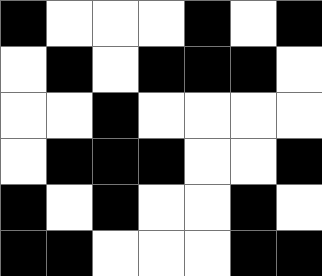[["black", "white", "white", "white", "black", "white", "black"], ["white", "black", "white", "black", "black", "black", "white"], ["white", "white", "black", "white", "white", "white", "white"], ["white", "black", "black", "black", "white", "white", "black"], ["black", "white", "black", "white", "white", "black", "white"], ["black", "black", "white", "white", "white", "black", "black"]]